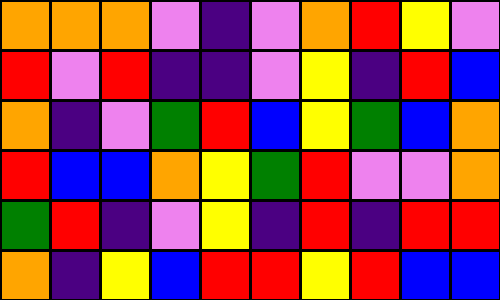[["orange", "orange", "orange", "violet", "indigo", "violet", "orange", "red", "yellow", "violet"], ["red", "violet", "red", "indigo", "indigo", "violet", "yellow", "indigo", "red", "blue"], ["orange", "indigo", "violet", "green", "red", "blue", "yellow", "green", "blue", "orange"], ["red", "blue", "blue", "orange", "yellow", "green", "red", "violet", "violet", "orange"], ["green", "red", "indigo", "violet", "yellow", "indigo", "red", "indigo", "red", "red"], ["orange", "indigo", "yellow", "blue", "red", "red", "yellow", "red", "blue", "blue"]]